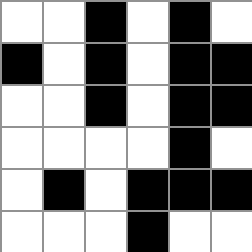[["white", "white", "black", "white", "black", "white"], ["black", "white", "black", "white", "black", "black"], ["white", "white", "black", "white", "black", "black"], ["white", "white", "white", "white", "black", "white"], ["white", "black", "white", "black", "black", "black"], ["white", "white", "white", "black", "white", "white"]]